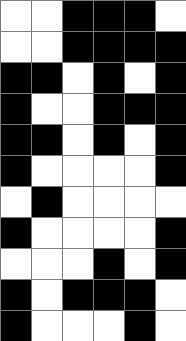[["white", "white", "black", "black", "black", "white"], ["white", "white", "black", "black", "black", "black"], ["black", "black", "white", "black", "white", "black"], ["black", "white", "white", "black", "black", "black"], ["black", "black", "white", "black", "white", "black"], ["black", "white", "white", "white", "white", "black"], ["white", "black", "white", "white", "white", "white"], ["black", "white", "white", "white", "white", "black"], ["white", "white", "white", "black", "white", "black"], ["black", "white", "black", "black", "black", "white"], ["black", "white", "white", "white", "black", "white"]]